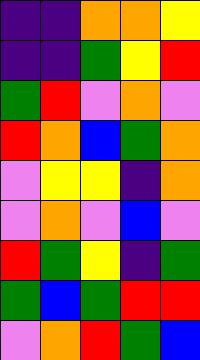[["indigo", "indigo", "orange", "orange", "yellow"], ["indigo", "indigo", "green", "yellow", "red"], ["green", "red", "violet", "orange", "violet"], ["red", "orange", "blue", "green", "orange"], ["violet", "yellow", "yellow", "indigo", "orange"], ["violet", "orange", "violet", "blue", "violet"], ["red", "green", "yellow", "indigo", "green"], ["green", "blue", "green", "red", "red"], ["violet", "orange", "red", "green", "blue"]]